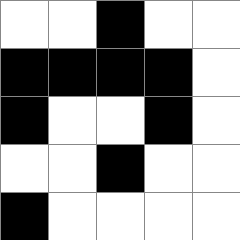[["white", "white", "black", "white", "white"], ["black", "black", "black", "black", "white"], ["black", "white", "white", "black", "white"], ["white", "white", "black", "white", "white"], ["black", "white", "white", "white", "white"]]